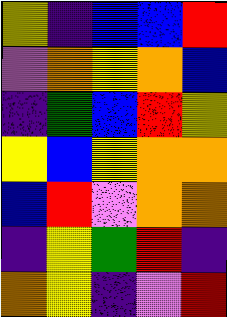[["yellow", "indigo", "blue", "blue", "red"], ["violet", "orange", "yellow", "orange", "blue"], ["indigo", "green", "blue", "red", "yellow"], ["yellow", "blue", "yellow", "orange", "orange"], ["blue", "red", "violet", "orange", "orange"], ["indigo", "yellow", "green", "red", "indigo"], ["orange", "yellow", "indigo", "violet", "red"]]